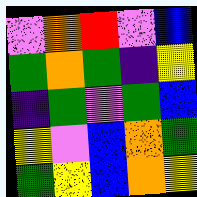[["violet", "orange", "red", "violet", "blue"], ["green", "orange", "green", "indigo", "yellow"], ["indigo", "green", "violet", "green", "blue"], ["yellow", "violet", "blue", "orange", "green"], ["green", "yellow", "blue", "orange", "yellow"]]